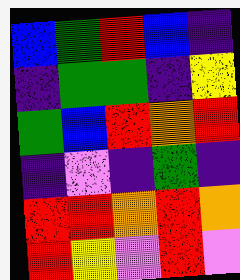[["blue", "green", "red", "blue", "indigo"], ["indigo", "green", "green", "indigo", "yellow"], ["green", "blue", "red", "orange", "red"], ["indigo", "violet", "indigo", "green", "indigo"], ["red", "red", "orange", "red", "orange"], ["red", "yellow", "violet", "red", "violet"]]